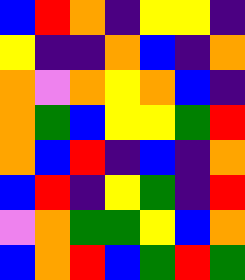[["blue", "red", "orange", "indigo", "yellow", "yellow", "indigo"], ["yellow", "indigo", "indigo", "orange", "blue", "indigo", "orange"], ["orange", "violet", "orange", "yellow", "orange", "blue", "indigo"], ["orange", "green", "blue", "yellow", "yellow", "green", "red"], ["orange", "blue", "red", "indigo", "blue", "indigo", "orange"], ["blue", "red", "indigo", "yellow", "green", "indigo", "red"], ["violet", "orange", "green", "green", "yellow", "blue", "orange"], ["blue", "orange", "red", "blue", "green", "red", "green"]]